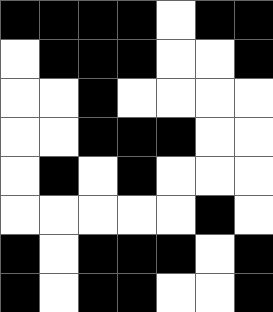[["black", "black", "black", "black", "white", "black", "black"], ["white", "black", "black", "black", "white", "white", "black"], ["white", "white", "black", "white", "white", "white", "white"], ["white", "white", "black", "black", "black", "white", "white"], ["white", "black", "white", "black", "white", "white", "white"], ["white", "white", "white", "white", "white", "black", "white"], ["black", "white", "black", "black", "black", "white", "black"], ["black", "white", "black", "black", "white", "white", "black"]]